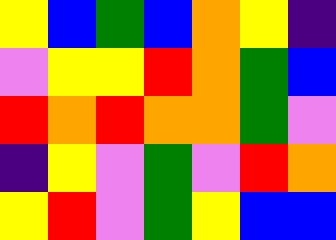[["yellow", "blue", "green", "blue", "orange", "yellow", "indigo"], ["violet", "yellow", "yellow", "red", "orange", "green", "blue"], ["red", "orange", "red", "orange", "orange", "green", "violet"], ["indigo", "yellow", "violet", "green", "violet", "red", "orange"], ["yellow", "red", "violet", "green", "yellow", "blue", "blue"]]